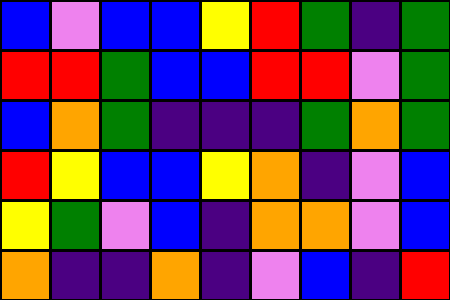[["blue", "violet", "blue", "blue", "yellow", "red", "green", "indigo", "green"], ["red", "red", "green", "blue", "blue", "red", "red", "violet", "green"], ["blue", "orange", "green", "indigo", "indigo", "indigo", "green", "orange", "green"], ["red", "yellow", "blue", "blue", "yellow", "orange", "indigo", "violet", "blue"], ["yellow", "green", "violet", "blue", "indigo", "orange", "orange", "violet", "blue"], ["orange", "indigo", "indigo", "orange", "indigo", "violet", "blue", "indigo", "red"]]